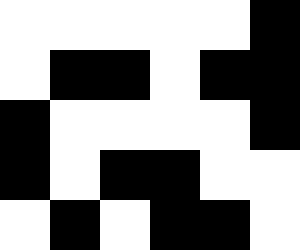[["white", "white", "white", "white", "white", "black"], ["white", "black", "black", "white", "black", "black"], ["black", "white", "white", "white", "white", "black"], ["black", "white", "black", "black", "white", "white"], ["white", "black", "white", "black", "black", "white"]]